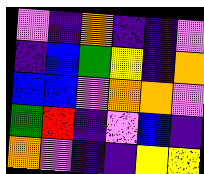[["violet", "indigo", "orange", "indigo", "indigo", "violet"], ["indigo", "blue", "green", "yellow", "indigo", "orange"], ["blue", "blue", "violet", "orange", "orange", "violet"], ["green", "red", "indigo", "violet", "blue", "indigo"], ["orange", "violet", "indigo", "indigo", "yellow", "yellow"]]